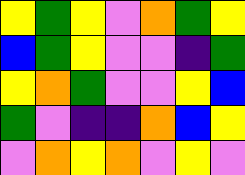[["yellow", "green", "yellow", "violet", "orange", "green", "yellow"], ["blue", "green", "yellow", "violet", "violet", "indigo", "green"], ["yellow", "orange", "green", "violet", "violet", "yellow", "blue"], ["green", "violet", "indigo", "indigo", "orange", "blue", "yellow"], ["violet", "orange", "yellow", "orange", "violet", "yellow", "violet"]]